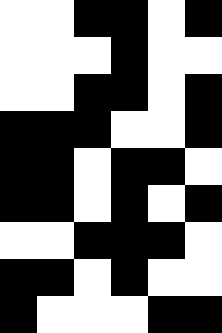[["white", "white", "black", "black", "white", "black"], ["white", "white", "white", "black", "white", "white"], ["white", "white", "black", "black", "white", "black"], ["black", "black", "black", "white", "white", "black"], ["black", "black", "white", "black", "black", "white"], ["black", "black", "white", "black", "white", "black"], ["white", "white", "black", "black", "black", "white"], ["black", "black", "white", "black", "white", "white"], ["black", "white", "white", "white", "black", "black"]]